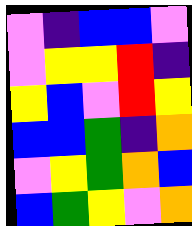[["violet", "indigo", "blue", "blue", "violet"], ["violet", "yellow", "yellow", "red", "indigo"], ["yellow", "blue", "violet", "red", "yellow"], ["blue", "blue", "green", "indigo", "orange"], ["violet", "yellow", "green", "orange", "blue"], ["blue", "green", "yellow", "violet", "orange"]]